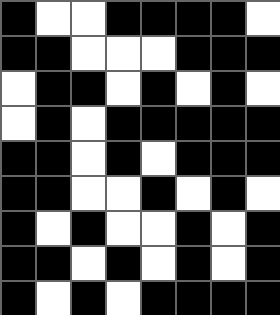[["black", "white", "white", "black", "black", "black", "black", "white"], ["black", "black", "white", "white", "white", "black", "black", "black"], ["white", "black", "black", "white", "black", "white", "black", "white"], ["white", "black", "white", "black", "black", "black", "black", "black"], ["black", "black", "white", "black", "white", "black", "black", "black"], ["black", "black", "white", "white", "black", "white", "black", "white"], ["black", "white", "black", "white", "white", "black", "white", "black"], ["black", "black", "white", "black", "white", "black", "white", "black"], ["black", "white", "black", "white", "black", "black", "black", "black"]]